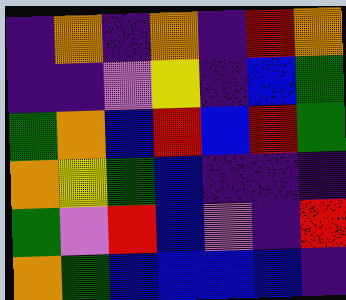[["indigo", "orange", "indigo", "orange", "indigo", "red", "orange"], ["indigo", "indigo", "violet", "yellow", "indigo", "blue", "green"], ["green", "orange", "blue", "red", "blue", "red", "green"], ["orange", "yellow", "green", "blue", "indigo", "indigo", "indigo"], ["green", "violet", "red", "blue", "violet", "indigo", "red"], ["orange", "green", "blue", "blue", "blue", "blue", "indigo"]]